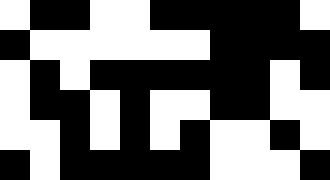[["white", "black", "black", "white", "white", "black", "black", "black", "black", "black", "white"], ["black", "white", "white", "white", "white", "white", "white", "black", "black", "black", "black"], ["white", "black", "white", "black", "black", "black", "black", "black", "black", "white", "black"], ["white", "black", "black", "white", "black", "white", "white", "black", "black", "white", "white"], ["white", "white", "black", "white", "black", "white", "black", "white", "white", "black", "white"], ["black", "white", "black", "black", "black", "black", "black", "white", "white", "white", "black"]]